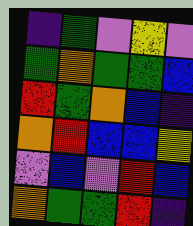[["indigo", "green", "violet", "yellow", "violet"], ["green", "orange", "green", "green", "blue"], ["red", "green", "orange", "blue", "indigo"], ["orange", "red", "blue", "blue", "yellow"], ["violet", "blue", "violet", "red", "blue"], ["orange", "green", "green", "red", "indigo"]]